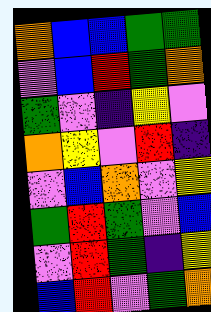[["orange", "blue", "blue", "green", "green"], ["violet", "blue", "red", "green", "orange"], ["green", "violet", "indigo", "yellow", "violet"], ["orange", "yellow", "violet", "red", "indigo"], ["violet", "blue", "orange", "violet", "yellow"], ["green", "red", "green", "violet", "blue"], ["violet", "red", "green", "indigo", "yellow"], ["blue", "red", "violet", "green", "orange"]]